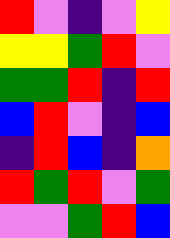[["red", "violet", "indigo", "violet", "yellow"], ["yellow", "yellow", "green", "red", "violet"], ["green", "green", "red", "indigo", "red"], ["blue", "red", "violet", "indigo", "blue"], ["indigo", "red", "blue", "indigo", "orange"], ["red", "green", "red", "violet", "green"], ["violet", "violet", "green", "red", "blue"]]